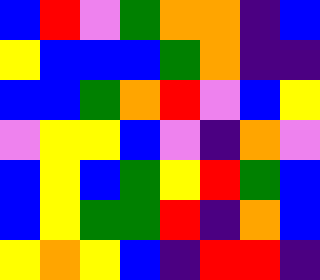[["blue", "red", "violet", "green", "orange", "orange", "indigo", "blue"], ["yellow", "blue", "blue", "blue", "green", "orange", "indigo", "indigo"], ["blue", "blue", "green", "orange", "red", "violet", "blue", "yellow"], ["violet", "yellow", "yellow", "blue", "violet", "indigo", "orange", "violet"], ["blue", "yellow", "blue", "green", "yellow", "red", "green", "blue"], ["blue", "yellow", "green", "green", "red", "indigo", "orange", "blue"], ["yellow", "orange", "yellow", "blue", "indigo", "red", "red", "indigo"]]